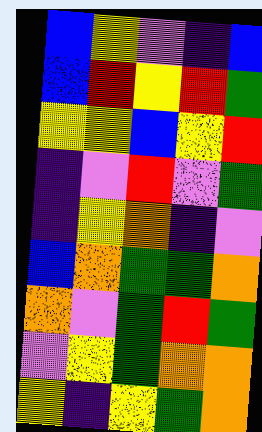[["blue", "yellow", "violet", "indigo", "blue"], ["blue", "red", "yellow", "red", "green"], ["yellow", "yellow", "blue", "yellow", "red"], ["indigo", "violet", "red", "violet", "green"], ["indigo", "yellow", "orange", "indigo", "violet"], ["blue", "orange", "green", "green", "orange"], ["orange", "violet", "green", "red", "green"], ["violet", "yellow", "green", "orange", "orange"], ["yellow", "indigo", "yellow", "green", "orange"]]